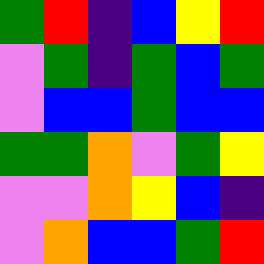[["green", "red", "indigo", "blue", "yellow", "red"], ["violet", "green", "indigo", "green", "blue", "green"], ["violet", "blue", "blue", "green", "blue", "blue"], ["green", "green", "orange", "violet", "green", "yellow"], ["violet", "violet", "orange", "yellow", "blue", "indigo"], ["violet", "orange", "blue", "blue", "green", "red"]]